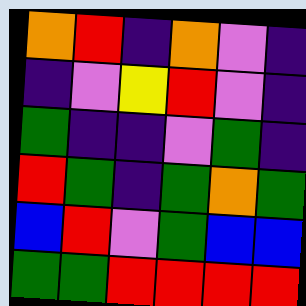[["orange", "red", "indigo", "orange", "violet", "indigo"], ["indigo", "violet", "yellow", "red", "violet", "indigo"], ["green", "indigo", "indigo", "violet", "green", "indigo"], ["red", "green", "indigo", "green", "orange", "green"], ["blue", "red", "violet", "green", "blue", "blue"], ["green", "green", "red", "red", "red", "red"]]